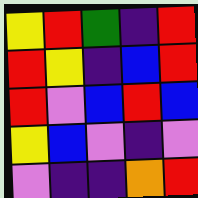[["yellow", "red", "green", "indigo", "red"], ["red", "yellow", "indigo", "blue", "red"], ["red", "violet", "blue", "red", "blue"], ["yellow", "blue", "violet", "indigo", "violet"], ["violet", "indigo", "indigo", "orange", "red"]]